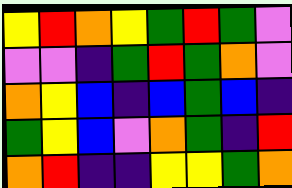[["yellow", "red", "orange", "yellow", "green", "red", "green", "violet"], ["violet", "violet", "indigo", "green", "red", "green", "orange", "violet"], ["orange", "yellow", "blue", "indigo", "blue", "green", "blue", "indigo"], ["green", "yellow", "blue", "violet", "orange", "green", "indigo", "red"], ["orange", "red", "indigo", "indigo", "yellow", "yellow", "green", "orange"]]